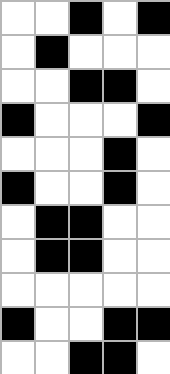[["white", "white", "black", "white", "black"], ["white", "black", "white", "white", "white"], ["white", "white", "black", "black", "white"], ["black", "white", "white", "white", "black"], ["white", "white", "white", "black", "white"], ["black", "white", "white", "black", "white"], ["white", "black", "black", "white", "white"], ["white", "black", "black", "white", "white"], ["white", "white", "white", "white", "white"], ["black", "white", "white", "black", "black"], ["white", "white", "black", "black", "white"]]